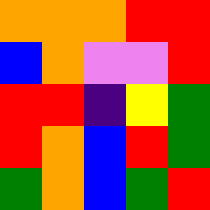[["orange", "orange", "orange", "red", "red"], ["blue", "orange", "violet", "violet", "red"], ["red", "red", "indigo", "yellow", "green"], ["red", "orange", "blue", "red", "green"], ["green", "orange", "blue", "green", "red"]]